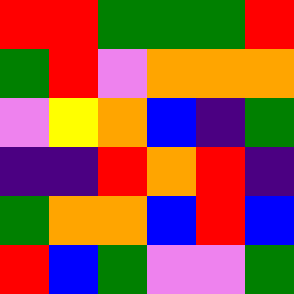[["red", "red", "green", "green", "green", "red"], ["green", "red", "violet", "orange", "orange", "orange"], ["violet", "yellow", "orange", "blue", "indigo", "green"], ["indigo", "indigo", "red", "orange", "red", "indigo"], ["green", "orange", "orange", "blue", "red", "blue"], ["red", "blue", "green", "violet", "violet", "green"]]